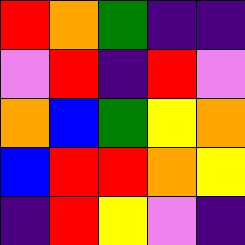[["red", "orange", "green", "indigo", "indigo"], ["violet", "red", "indigo", "red", "violet"], ["orange", "blue", "green", "yellow", "orange"], ["blue", "red", "red", "orange", "yellow"], ["indigo", "red", "yellow", "violet", "indigo"]]